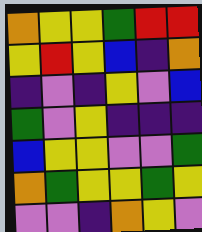[["orange", "yellow", "yellow", "green", "red", "red"], ["yellow", "red", "yellow", "blue", "indigo", "orange"], ["indigo", "violet", "indigo", "yellow", "violet", "blue"], ["green", "violet", "yellow", "indigo", "indigo", "indigo"], ["blue", "yellow", "yellow", "violet", "violet", "green"], ["orange", "green", "yellow", "yellow", "green", "yellow"], ["violet", "violet", "indigo", "orange", "yellow", "violet"]]